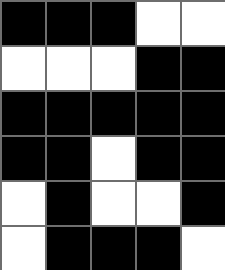[["black", "black", "black", "white", "white"], ["white", "white", "white", "black", "black"], ["black", "black", "black", "black", "black"], ["black", "black", "white", "black", "black"], ["white", "black", "white", "white", "black"], ["white", "black", "black", "black", "white"]]